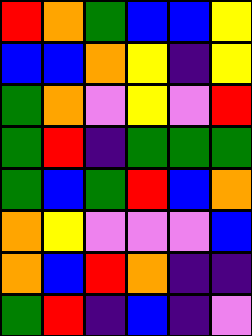[["red", "orange", "green", "blue", "blue", "yellow"], ["blue", "blue", "orange", "yellow", "indigo", "yellow"], ["green", "orange", "violet", "yellow", "violet", "red"], ["green", "red", "indigo", "green", "green", "green"], ["green", "blue", "green", "red", "blue", "orange"], ["orange", "yellow", "violet", "violet", "violet", "blue"], ["orange", "blue", "red", "orange", "indigo", "indigo"], ["green", "red", "indigo", "blue", "indigo", "violet"]]